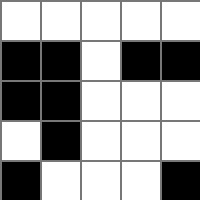[["white", "white", "white", "white", "white"], ["black", "black", "white", "black", "black"], ["black", "black", "white", "white", "white"], ["white", "black", "white", "white", "white"], ["black", "white", "white", "white", "black"]]